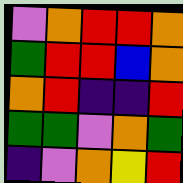[["violet", "orange", "red", "red", "orange"], ["green", "red", "red", "blue", "orange"], ["orange", "red", "indigo", "indigo", "red"], ["green", "green", "violet", "orange", "green"], ["indigo", "violet", "orange", "yellow", "red"]]